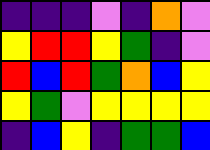[["indigo", "indigo", "indigo", "violet", "indigo", "orange", "violet"], ["yellow", "red", "red", "yellow", "green", "indigo", "violet"], ["red", "blue", "red", "green", "orange", "blue", "yellow"], ["yellow", "green", "violet", "yellow", "yellow", "yellow", "yellow"], ["indigo", "blue", "yellow", "indigo", "green", "green", "blue"]]